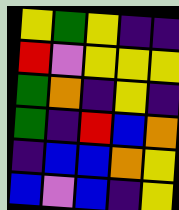[["yellow", "green", "yellow", "indigo", "indigo"], ["red", "violet", "yellow", "yellow", "yellow"], ["green", "orange", "indigo", "yellow", "indigo"], ["green", "indigo", "red", "blue", "orange"], ["indigo", "blue", "blue", "orange", "yellow"], ["blue", "violet", "blue", "indigo", "yellow"]]